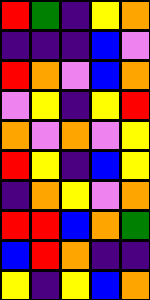[["red", "green", "indigo", "yellow", "orange"], ["indigo", "indigo", "indigo", "blue", "violet"], ["red", "orange", "violet", "blue", "orange"], ["violet", "yellow", "indigo", "yellow", "red"], ["orange", "violet", "orange", "violet", "yellow"], ["red", "yellow", "indigo", "blue", "yellow"], ["indigo", "orange", "yellow", "violet", "orange"], ["red", "red", "blue", "orange", "green"], ["blue", "red", "orange", "indigo", "indigo"], ["yellow", "indigo", "yellow", "blue", "orange"]]